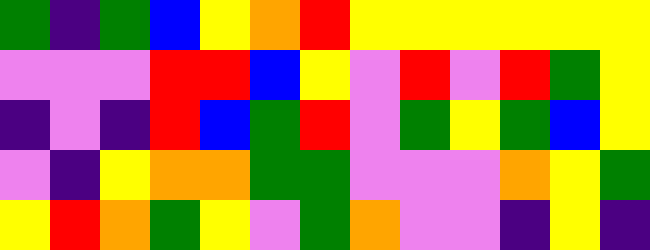[["green", "indigo", "green", "blue", "yellow", "orange", "red", "yellow", "yellow", "yellow", "yellow", "yellow", "yellow"], ["violet", "violet", "violet", "red", "red", "blue", "yellow", "violet", "red", "violet", "red", "green", "yellow"], ["indigo", "violet", "indigo", "red", "blue", "green", "red", "violet", "green", "yellow", "green", "blue", "yellow"], ["violet", "indigo", "yellow", "orange", "orange", "green", "green", "violet", "violet", "violet", "orange", "yellow", "green"], ["yellow", "red", "orange", "green", "yellow", "violet", "green", "orange", "violet", "violet", "indigo", "yellow", "indigo"]]